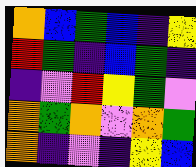[["orange", "blue", "green", "blue", "indigo", "yellow"], ["red", "green", "indigo", "blue", "green", "indigo"], ["indigo", "violet", "red", "yellow", "green", "violet"], ["orange", "green", "orange", "violet", "orange", "green"], ["orange", "indigo", "violet", "indigo", "yellow", "blue"]]